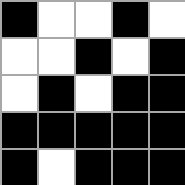[["black", "white", "white", "black", "white"], ["white", "white", "black", "white", "black"], ["white", "black", "white", "black", "black"], ["black", "black", "black", "black", "black"], ["black", "white", "black", "black", "black"]]